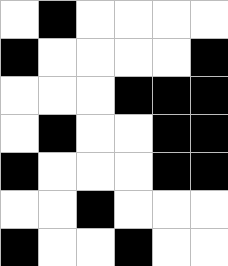[["white", "black", "white", "white", "white", "white"], ["black", "white", "white", "white", "white", "black"], ["white", "white", "white", "black", "black", "black"], ["white", "black", "white", "white", "black", "black"], ["black", "white", "white", "white", "black", "black"], ["white", "white", "black", "white", "white", "white"], ["black", "white", "white", "black", "white", "white"]]